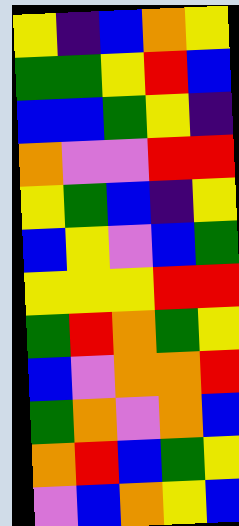[["yellow", "indigo", "blue", "orange", "yellow"], ["green", "green", "yellow", "red", "blue"], ["blue", "blue", "green", "yellow", "indigo"], ["orange", "violet", "violet", "red", "red"], ["yellow", "green", "blue", "indigo", "yellow"], ["blue", "yellow", "violet", "blue", "green"], ["yellow", "yellow", "yellow", "red", "red"], ["green", "red", "orange", "green", "yellow"], ["blue", "violet", "orange", "orange", "red"], ["green", "orange", "violet", "orange", "blue"], ["orange", "red", "blue", "green", "yellow"], ["violet", "blue", "orange", "yellow", "blue"]]